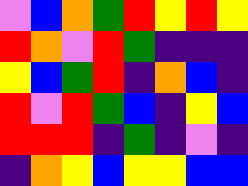[["violet", "blue", "orange", "green", "red", "yellow", "red", "yellow"], ["red", "orange", "violet", "red", "green", "indigo", "indigo", "indigo"], ["yellow", "blue", "green", "red", "indigo", "orange", "blue", "indigo"], ["red", "violet", "red", "green", "blue", "indigo", "yellow", "blue"], ["red", "red", "red", "indigo", "green", "indigo", "violet", "indigo"], ["indigo", "orange", "yellow", "blue", "yellow", "yellow", "blue", "blue"]]